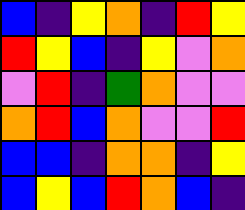[["blue", "indigo", "yellow", "orange", "indigo", "red", "yellow"], ["red", "yellow", "blue", "indigo", "yellow", "violet", "orange"], ["violet", "red", "indigo", "green", "orange", "violet", "violet"], ["orange", "red", "blue", "orange", "violet", "violet", "red"], ["blue", "blue", "indigo", "orange", "orange", "indigo", "yellow"], ["blue", "yellow", "blue", "red", "orange", "blue", "indigo"]]